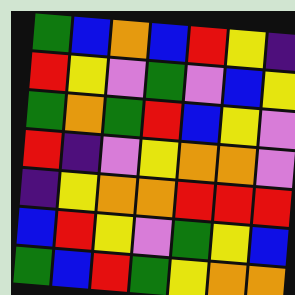[["green", "blue", "orange", "blue", "red", "yellow", "indigo"], ["red", "yellow", "violet", "green", "violet", "blue", "yellow"], ["green", "orange", "green", "red", "blue", "yellow", "violet"], ["red", "indigo", "violet", "yellow", "orange", "orange", "violet"], ["indigo", "yellow", "orange", "orange", "red", "red", "red"], ["blue", "red", "yellow", "violet", "green", "yellow", "blue"], ["green", "blue", "red", "green", "yellow", "orange", "orange"]]